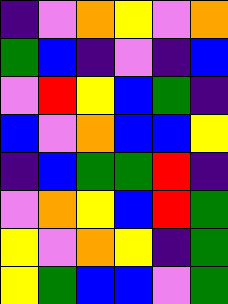[["indigo", "violet", "orange", "yellow", "violet", "orange"], ["green", "blue", "indigo", "violet", "indigo", "blue"], ["violet", "red", "yellow", "blue", "green", "indigo"], ["blue", "violet", "orange", "blue", "blue", "yellow"], ["indigo", "blue", "green", "green", "red", "indigo"], ["violet", "orange", "yellow", "blue", "red", "green"], ["yellow", "violet", "orange", "yellow", "indigo", "green"], ["yellow", "green", "blue", "blue", "violet", "green"]]